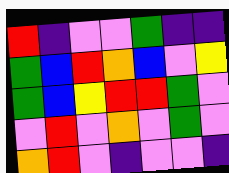[["red", "indigo", "violet", "violet", "green", "indigo", "indigo"], ["green", "blue", "red", "orange", "blue", "violet", "yellow"], ["green", "blue", "yellow", "red", "red", "green", "violet"], ["violet", "red", "violet", "orange", "violet", "green", "violet"], ["orange", "red", "violet", "indigo", "violet", "violet", "indigo"]]